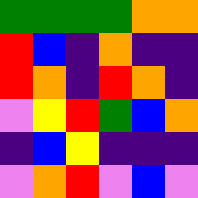[["green", "green", "green", "green", "orange", "orange"], ["red", "blue", "indigo", "orange", "indigo", "indigo"], ["red", "orange", "indigo", "red", "orange", "indigo"], ["violet", "yellow", "red", "green", "blue", "orange"], ["indigo", "blue", "yellow", "indigo", "indigo", "indigo"], ["violet", "orange", "red", "violet", "blue", "violet"]]